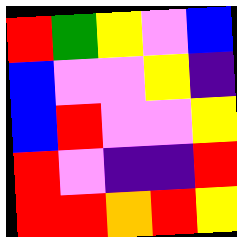[["red", "green", "yellow", "violet", "blue"], ["blue", "violet", "violet", "yellow", "indigo"], ["blue", "red", "violet", "violet", "yellow"], ["red", "violet", "indigo", "indigo", "red"], ["red", "red", "orange", "red", "yellow"]]